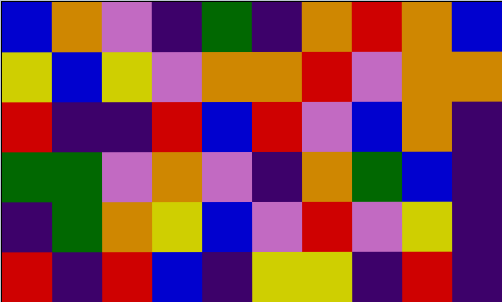[["blue", "orange", "violet", "indigo", "green", "indigo", "orange", "red", "orange", "blue"], ["yellow", "blue", "yellow", "violet", "orange", "orange", "red", "violet", "orange", "orange"], ["red", "indigo", "indigo", "red", "blue", "red", "violet", "blue", "orange", "indigo"], ["green", "green", "violet", "orange", "violet", "indigo", "orange", "green", "blue", "indigo"], ["indigo", "green", "orange", "yellow", "blue", "violet", "red", "violet", "yellow", "indigo"], ["red", "indigo", "red", "blue", "indigo", "yellow", "yellow", "indigo", "red", "indigo"]]